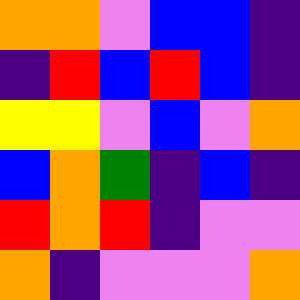[["orange", "orange", "violet", "blue", "blue", "indigo"], ["indigo", "red", "blue", "red", "blue", "indigo"], ["yellow", "yellow", "violet", "blue", "violet", "orange"], ["blue", "orange", "green", "indigo", "blue", "indigo"], ["red", "orange", "red", "indigo", "violet", "violet"], ["orange", "indigo", "violet", "violet", "violet", "orange"]]